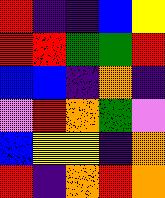[["red", "indigo", "indigo", "blue", "yellow"], ["red", "red", "green", "green", "red"], ["blue", "blue", "indigo", "orange", "indigo"], ["violet", "red", "orange", "green", "violet"], ["blue", "yellow", "yellow", "indigo", "orange"], ["red", "indigo", "orange", "red", "orange"]]